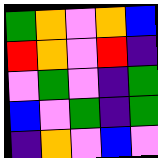[["green", "orange", "violet", "orange", "blue"], ["red", "orange", "violet", "red", "indigo"], ["violet", "green", "violet", "indigo", "green"], ["blue", "violet", "green", "indigo", "green"], ["indigo", "orange", "violet", "blue", "violet"]]